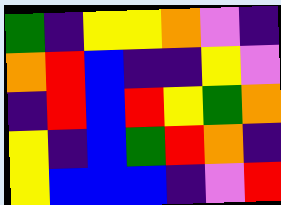[["green", "indigo", "yellow", "yellow", "orange", "violet", "indigo"], ["orange", "red", "blue", "indigo", "indigo", "yellow", "violet"], ["indigo", "red", "blue", "red", "yellow", "green", "orange"], ["yellow", "indigo", "blue", "green", "red", "orange", "indigo"], ["yellow", "blue", "blue", "blue", "indigo", "violet", "red"]]